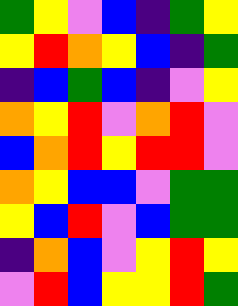[["green", "yellow", "violet", "blue", "indigo", "green", "yellow"], ["yellow", "red", "orange", "yellow", "blue", "indigo", "green"], ["indigo", "blue", "green", "blue", "indigo", "violet", "yellow"], ["orange", "yellow", "red", "violet", "orange", "red", "violet"], ["blue", "orange", "red", "yellow", "red", "red", "violet"], ["orange", "yellow", "blue", "blue", "violet", "green", "green"], ["yellow", "blue", "red", "violet", "blue", "green", "green"], ["indigo", "orange", "blue", "violet", "yellow", "red", "yellow"], ["violet", "red", "blue", "yellow", "yellow", "red", "green"]]